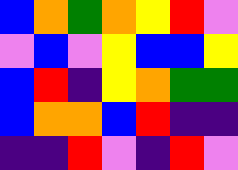[["blue", "orange", "green", "orange", "yellow", "red", "violet"], ["violet", "blue", "violet", "yellow", "blue", "blue", "yellow"], ["blue", "red", "indigo", "yellow", "orange", "green", "green"], ["blue", "orange", "orange", "blue", "red", "indigo", "indigo"], ["indigo", "indigo", "red", "violet", "indigo", "red", "violet"]]